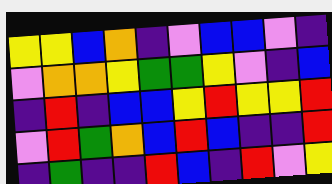[["yellow", "yellow", "blue", "orange", "indigo", "violet", "blue", "blue", "violet", "indigo"], ["violet", "orange", "orange", "yellow", "green", "green", "yellow", "violet", "indigo", "blue"], ["indigo", "red", "indigo", "blue", "blue", "yellow", "red", "yellow", "yellow", "red"], ["violet", "red", "green", "orange", "blue", "red", "blue", "indigo", "indigo", "red"], ["indigo", "green", "indigo", "indigo", "red", "blue", "indigo", "red", "violet", "yellow"]]